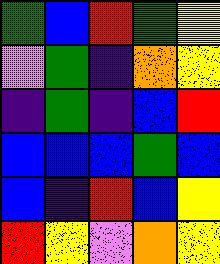[["green", "blue", "red", "green", "yellow"], ["violet", "green", "indigo", "orange", "yellow"], ["indigo", "green", "indigo", "blue", "red"], ["blue", "blue", "blue", "green", "blue"], ["blue", "indigo", "red", "blue", "yellow"], ["red", "yellow", "violet", "orange", "yellow"]]